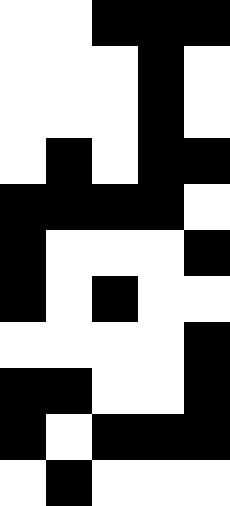[["white", "white", "black", "black", "black"], ["white", "white", "white", "black", "white"], ["white", "white", "white", "black", "white"], ["white", "black", "white", "black", "black"], ["black", "black", "black", "black", "white"], ["black", "white", "white", "white", "black"], ["black", "white", "black", "white", "white"], ["white", "white", "white", "white", "black"], ["black", "black", "white", "white", "black"], ["black", "white", "black", "black", "black"], ["white", "black", "white", "white", "white"]]